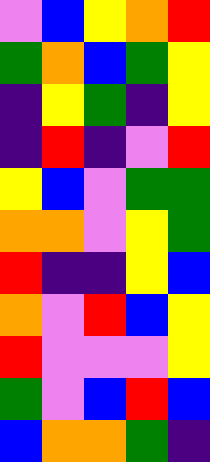[["violet", "blue", "yellow", "orange", "red"], ["green", "orange", "blue", "green", "yellow"], ["indigo", "yellow", "green", "indigo", "yellow"], ["indigo", "red", "indigo", "violet", "red"], ["yellow", "blue", "violet", "green", "green"], ["orange", "orange", "violet", "yellow", "green"], ["red", "indigo", "indigo", "yellow", "blue"], ["orange", "violet", "red", "blue", "yellow"], ["red", "violet", "violet", "violet", "yellow"], ["green", "violet", "blue", "red", "blue"], ["blue", "orange", "orange", "green", "indigo"]]